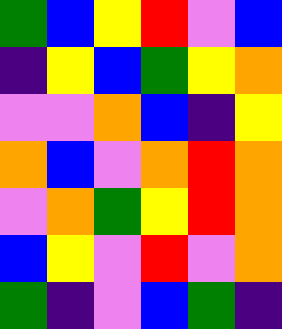[["green", "blue", "yellow", "red", "violet", "blue"], ["indigo", "yellow", "blue", "green", "yellow", "orange"], ["violet", "violet", "orange", "blue", "indigo", "yellow"], ["orange", "blue", "violet", "orange", "red", "orange"], ["violet", "orange", "green", "yellow", "red", "orange"], ["blue", "yellow", "violet", "red", "violet", "orange"], ["green", "indigo", "violet", "blue", "green", "indigo"]]